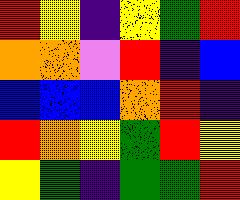[["red", "yellow", "indigo", "yellow", "green", "red"], ["orange", "orange", "violet", "red", "indigo", "blue"], ["blue", "blue", "blue", "orange", "red", "indigo"], ["red", "orange", "yellow", "green", "red", "yellow"], ["yellow", "green", "indigo", "green", "green", "red"]]